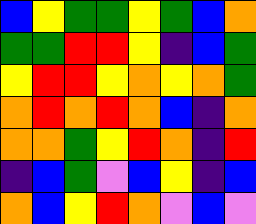[["blue", "yellow", "green", "green", "yellow", "green", "blue", "orange"], ["green", "green", "red", "red", "yellow", "indigo", "blue", "green"], ["yellow", "red", "red", "yellow", "orange", "yellow", "orange", "green"], ["orange", "red", "orange", "red", "orange", "blue", "indigo", "orange"], ["orange", "orange", "green", "yellow", "red", "orange", "indigo", "red"], ["indigo", "blue", "green", "violet", "blue", "yellow", "indigo", "blue"], ["orange", "blue", "yellow", "red", "orange", "violet", "blue", "violet"]]